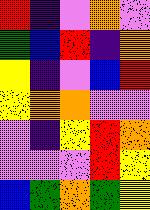[["red", "indigo", "violet", "orange", "violet"], ["green", "blue", "red", "indigo", "orange"], ["yellow", "indigo", "violet", "blue", "red"], ["yellow", "orange", "orange", "violet", "violet"], ["violet", "indigo", "yellow", "red", "orange"], ["violet", "violet", "violet", "red", "yellow"], ["blue", "green", "orange", "green", "yellow"]]